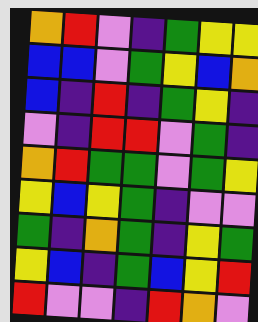[["orange", "red", "violet", "indigo", "green", "yellow", "yellow"], ["blue", "blue", "violet", "green", "yellow", "blue", "orange"], ["blue", "indigo", "red", "indigo", "green", "yellow", "indigo"], ["violet", "indigo", "red", "red", "violet", "green", "indigo"], ["orange", "red", "green", "green", "violet", "green", "yellow"], ["yellow", "blue", "yellow", "green", "indigo", "violet", "violet"], ["green", "indigo", "orange", "green", "indigo", "yellow", "green"], ["yellow", "blue", "indigo", "green", "blue", "yellow", "red"], ["red", "violet", "violet", "indigo", "red", "orange", "violet"]]